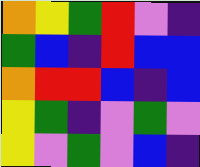[["orange", "yellow", "green", "red", "violet", "indigo"], ["green", "blue", "indigo", "red", "blue", "blue"], ["orange", "red", "red", "blue", "indigo", "blue"], ["yellow", "green", "indigo", "violet", "green", "violet"], ["yellow", "violet", "green", "violet", "blue", "indigo"]]